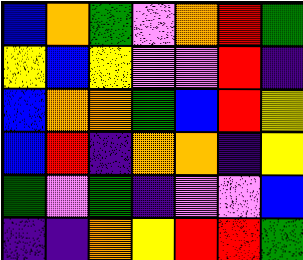[["blue", "orange", "green", "violet", "orange", "red", "green"], ["yellow", "blue", "yellow", "violet", "violet", "red", "indigo"], ["blue", "orange", "orange", "green", "blue", "red", "yellow"], ["blue", "red", "indigo", "orange", "orange", "indigo", "yellow"], ["green", "violet", "green", "indigo", "violet", "violet", "blue"], ["indigo", "indigo", "orange", "yellow", "red", "red", "green"]]